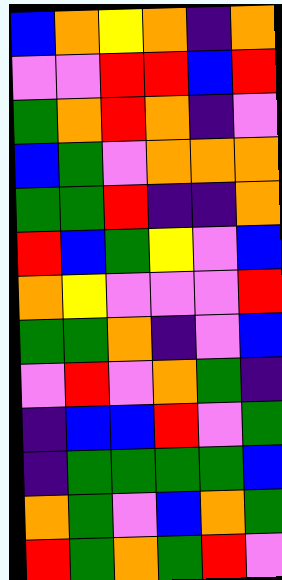[["blue", "orange", "yellow", "orange", "indigo", "orange"], ["violet", "violet", "red", "red", "blue", "red"], ["green", "orange", "red", "orange", "indigo", "violet"], ["blue", "green", "violet", "orange", "orange", "orange"], ["green", "green", "red", "indigo", "indigo", "orange"], ["red", "blue", "green", "yellow", "violet", "blue"], ["orange", "yellow", "violet", "violet", "violet", "red"], ["green", "green", "orange", "indigo", "violet", "blue"], ["violet", "red", "violet", "orange", "green", "indigo"], ["indigo", "blue", "blue", "red", "violet", "green"], ["indigo", "green", "green", "green", "green", "blue"], ["orange", "green", "violet", "blue", "orange", "green"], ["red", "green", "orange", "green", "red", "violet"]]